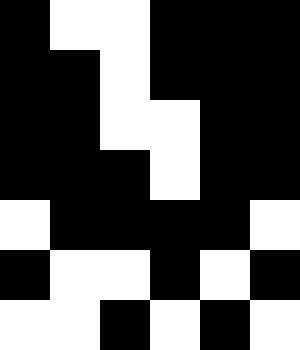[["black", "white", "white", "black", "black", "black"], ["black", "black", "white", "black", "black", "black"], ["black", "black", "white", "white", "black", "black"], ["black", "black", "black", "white", "black", "black"], ["white", "black", "black", "black", "black", "white"], ["black", "white", "white", "black", "white", "black"], ["white", "white", "black", "white", "black", "white"]]